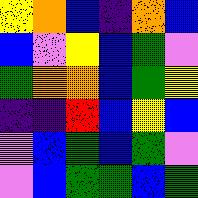[["yellow", "orange", "blue", "indigo", "orange", "blue"], ["blue", "violet", "yellow", "blue", "green", "violet"], ["green", "orange", "orange", "blue", "green", "yellow"], ["indigo", "indigo", "red", "blue", "yellow", "blue"], ["violet", "blue", "green", "blue", "green", "violet"], ["violet", "blue", "green", "green", "blue", "green"]]